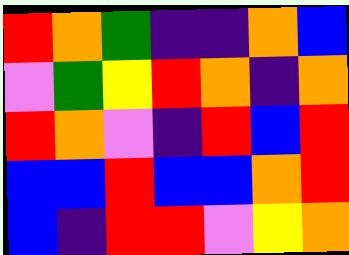[["red", "orange", "green", "indigo", "indigo", "orange", "blue"], ["violet", "green", "yellow", "red", "orange", "indigo", "orange"], ["red", "orange", "violet", "indigo", "red", "blue", "red"], ["blue", "blue", "red", "blue", "blue", "orange", "red"], ["blue", "indigo", "red", "red", "violet", "yellow", "orange"]]